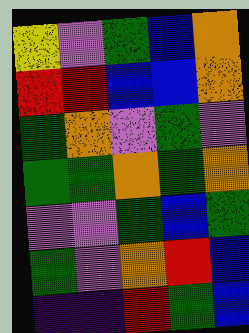[["yellow", "violet", "green", "blue", "orange"], ["red", "red", "blue", "blue", "orange"], ["green", "orange", "violet", "green", "violet"], ["green", "green", "orange", "green", "orange"], ["violet", "violet", "green", "blue", "green"], ["green", "violet", "orange", "red", "blue"], ["indigo", "indigo", "red", "green", "blue"]]